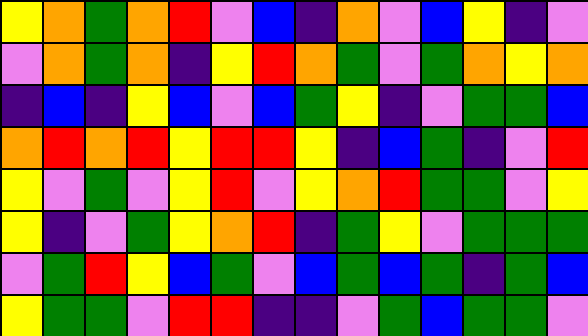[["yellow", "orange", "green", "orange", "red", "violet", "blue", "indigo", "orange", "violet", "blue", "yellow", "indigo", "violet"], ["violet", "orange", "green", "orange", "indigo", "yellow", "red", "orange", "green", "violet", "green", "orange", "yellow", "orange"], ["indigo", "blue", "indigo", "yellow", "blue", "violet", "blue", "green", "yellow", "indigo", "violet", "green", "green", "blue"], ["orange", "red", "orange", "red", "yellow", "red", "red", "yellow", "indigo", "blue", "green", "indigo", "violet", "red"], ["yellow", "violet", "green", "violet", "yellow", "red", "violet", "yellow", "orange", "red", "green", "green", "violet", "yellow"], ["yellow", "indigo", "violet", "green", "yellow", "orange", "red", "indigo", "green", "yellow", "violet", "green", "green", "green"], ["violet", "green", "red", "yellow", "blue", "green", "violet", "blue", "green", "blue", "green", "indigo", "green", "blue"], ["yellow", "green", "green", "violet", "red", "red", "indigo", "indigo", "violet", "green", "blue", "green", "green", "violet"]]